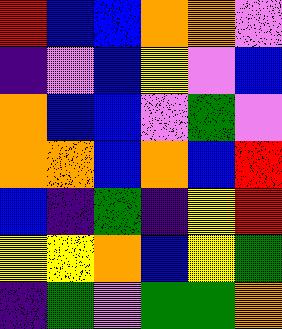[["red", "blue", "blue", "orange", "orange", "violet"], ["indigo", "violet", "blue", "yellow", "violet", "blue"], ["orange", "blue", "blue", "violet", "green", "violet"], ["orange", "orange", "blue", "orange", "blue", "red"], ["blue", "indigo", "green", "indigo", "yellow", "red"], ["yellow", "yellow", "orange", "blue", "yellow", "green"], ["indigo", "green", "violet", "green", "green", "orange"]]